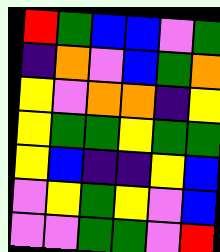[["red", "green", "blue", "blue", "violet", "green"], ["indigo", "orange", "violet", "blue", "green", "orange"], ["yellow", "violet", "orange", "orange", "indigo", "yellow"], ["yellow", "green", "green", "yellow", "green", "green"], ["yellow", "blue", "indigo", "indigo", "yellow", "blue"], ["violet", "yellow", "green", "yellow", "violet", "blue"], ["violet", "violet", "green", "green", "violet", "red"]]